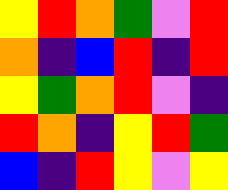[["yellow", "red", "orange", "green", "violet", "red"], ["orange", "indigo", "blue", "red", "indigo", "red"], ["yellow", "green", "orange", "red", "violet", "indigo"], ["red", "orange", "indigo", "yellow", "red", "green"], ["blue", "indigo", "red", "yellow", "violet", "yellow"]]